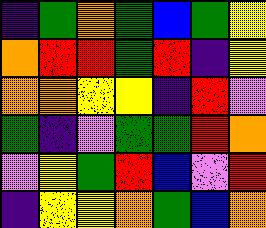[["indigo", "green", "orange", "green", "blue", "green", "yellow"], ["orange", "red", "red", "green", "red", "indigo", "yellow"], ["orange", "orange", "yellow", "yellow", "indigo", "red", "violet"], ["green", "indigo", "violet", "green", "green", "red", "orange"], ["violet", "yellow", "green", "red", "blue", "violet", "red"], ["indigo", "yellow", "yellow", "orange", "green", "blue", "orange"]]